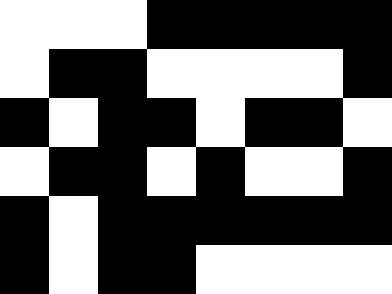[["white", "white", "white", "black", "black", "black", "black", "black"], ["white", "black", "black", "white", "white", "white", "white", "black"], ["black", "white", "black", "black", "white", "black", "black", "white"], ["white", "black", "black", "white", "black", "white", "white", "black"], ["black", "white", "black", "black", "black", "black", "black", "black"], ["black", "white", "black", "black", "white", "white", "white", "white"]]